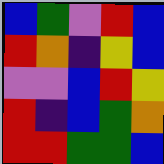[["blue", "green", "violet", "red", "blue"], ["red", "orange", "indigo", "yellow", "blue"], ["violet", "violet", "blue", "red", "yellow"], ["red", "indigo", "blue", "green", "orange"], ["red", "red", "green", "green", "blue"]]